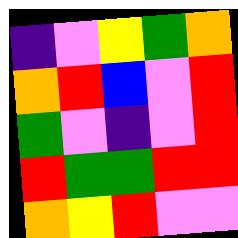[["indigo", "violet", "yellow", "green", "orange"], ["orange", "red", "blue", "violet", "red"], ["green", "violet", "indigo", "violet", "red"], ["red", "green", "green", "red", "red"], ["orange", "yellow", "red", "violet", "violet"]]